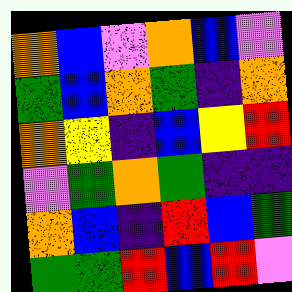[["orange", "blue", "violet", "orange", "blue", "violet"], ["green", "blue", "orange", "green", "indigo", "orange"], ["orange", "yellow", "indigo", "blue", "yellow", "red"], ["violet", "green", "orange", "green", "indigo", "indigo"], ["orange", "blue", "indigo", "red", "blue", "green"], ["green", "green", "red", "blue", "red", "violet"]]